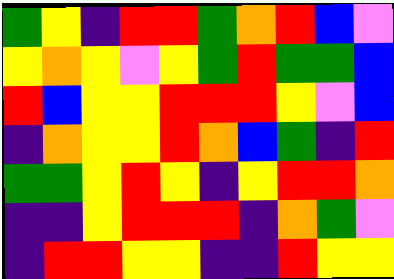[["green", "yellow", "indigo", "red", "red", "green", "orange", "red", "blue", "violet"], ["yellow", "orange", "yellow", "violet", "yellow", "green", "red", "green", "green", "blue"], ["red", "blue", "yellow", "yellow", "red", "red", "red", "yellow", "violet", "blue"], ["indigo", "orange", "yellow", "yellow", "red", "orange", "blue", "green", "indigo", "red"], ["green", "green", "yellow", "red", "yellow", "indigo", "yellow", "red", "red", "orange"], ["indigo", "indigo", "yellow", "red", "red", "red", "indigo", "orange", "green", "violet"], ["indigo", "red", "red", "yellow", "yellow", "indigo", "indigo", "red", "yellow", "yellow"]]